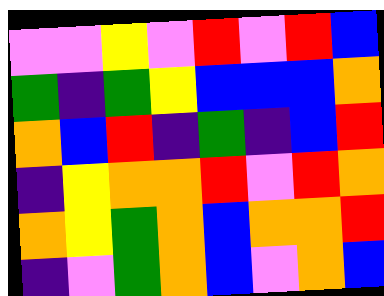[["violet", "violet", "yellow", "violet", "red", "violet", "red", "blue"], ["green", "indigo", "green", "yellow", "blue", "blue", "blue", "orange"], ["orange", "blue", "red", "indigo", "green", "indigo", "blue", "red"], ["indigo", "yellow", "orange", "orange", "red", "violet", "red", "orange"], ["orange", "yellow", "green", "orange", "blue", "orange", "orange", "red"], ["indigo", "violet", "green", "orange", "blue", "violet", "orange", "blue"]]